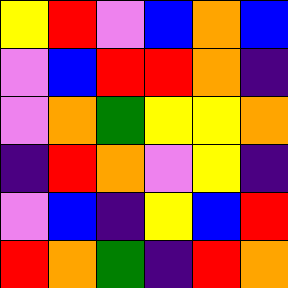[["yellow", "red", "violet", "blue", "orange", "blue"], ["violet", "blue", "red", "red", "orange", "indigo"], ["violet", "orange", "green", "yellow", "yellow", "orange"], ["indigo", "red", "orange", "violet", "yellow", "indigo"], ["violet", "blue", "indigo", "yellow", "blue", "red"], ["red", "orange", "green", "indigo", "red", "orange"]]